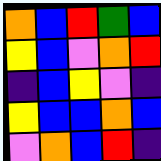[["orange", "blue", "red", "green", "blue"], ["yellow", "blue", "violet", "orange", "red"], ["indigo", "blue", "yellow", "violet", "indigo"], ["yellow", "blue", "blue", "orange", "blue"], ["violet", "orange", "blue", "red", "indigo"]]